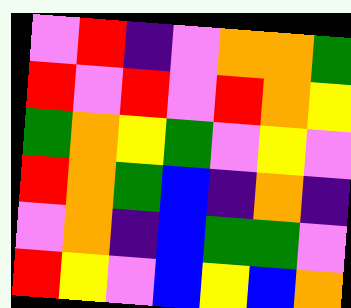[["violet", "red", "indigo", "violet", "orange", "orange", "green"], ["red", "violet", "red", "violet", "red", "orange", "yellow"], ["green", "orange", "yellow", "green", "violet", "yellow", "violet"], ["red", "orange", "green", "blue", "indigo", "orange", "indigo"], ["violet", "orange", "indigo", "blue", "green", "green", "violet"], ["red", "yellow", "violet", "blue", "yellow", "blue", "orange"]]